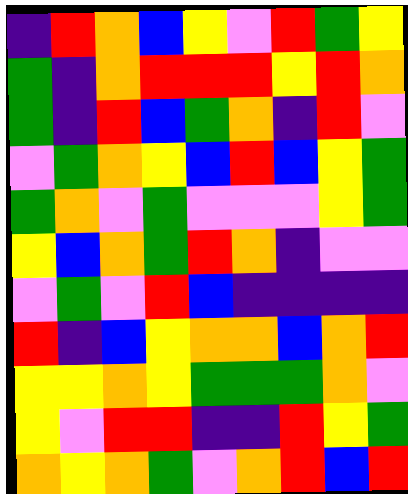[["indigo", "red", "orange", "blue", "yellow", "violet", "red", "green", "yellow"], ["green", "indigo", "orange", "red", "red", "red", "yellow", "red", "orange"], ["green", "indigo", "red", "blue", "green", "orange", "indigo", "red", "violet"], ["violet", "green", "orange", "yellow", "blue", "red", "blue", "yellow", "green"], ["green", "orange", "violet", "green", "violet", "violet", "violet", "yellow", "green"], ["yellow", "blue", "orange", "green", "red", "orange", "indigo", "violet", "violet"], ["violet", "green", "violet", "red", "blue", "indigo", "indigo", "indigo", "indigo"], ["red", "indigo", "blue", "yellow", "orange", "orange", "blue", "orange", "red"], ["yellow", "yellow", "orange", "yellow", "green", "green", "green", "orange", "violet"], ["yellow", "violet", "red", "red", "indigo", "indigo", "red", "yellow", "green"], ["orange", "yellow", "orange", "green", "violet", "orange", "red", "blue", "red"]]